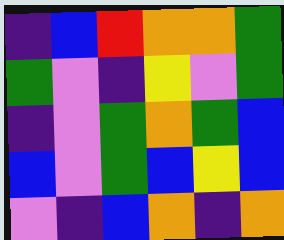[["indigo", "blue", "red", "orange", "orange", "green"], ["green", "violet", "indigo", "yellow", "violet", "green"], ["indigo", "violet", "green", "orange", "green", "blue"], ["blue", "violet", "green", "blue", "yellow", "blue"], ["violet", "indigo", "blue", "orange", "indigo", "orange"]]